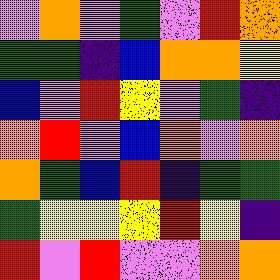[["violet", "orange", "violet", "green", "violet", "red", "orange"], ["green", "green", "indigo", "blue", "orange", "orange", "yellow"], ["blue", "violet", "red", "yellow", "violet", "green", "indigo"], ["orange", "red", "violet", "blue", "orange", "violet", "orange"], ["orange", "green", "blue", "red", "indigo", "green", "green"], ["green", "yellow", "yellow", "yellow", "red", "yellow", "indigo"], ["red", "violet", "red", "violet", "violet", "orange", "orange"]]